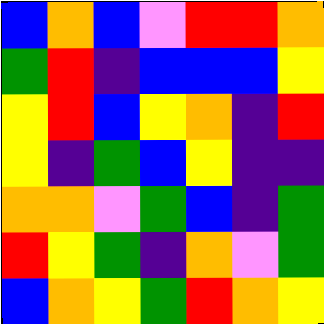[["blue", "orange", "blue", "violet", "red", "red", "orange"], ["green", "red", "indigo", "blue", "blue", "blue", "yellow"], ["yellow", "red", "blue", "yellow", "orange", "indigo", "red"], ["yellow", "indigo", "green", "blue", "yellow", "indigo", "indigo"], ["orange", "orange", "violet", "green", "blue", "indigo", "green"], ["red", "yellow", "green", "indigo", "orange", "violet", "green"], ["blue", "orange", "yellow", "green", "red", "orange", "yellow"]]